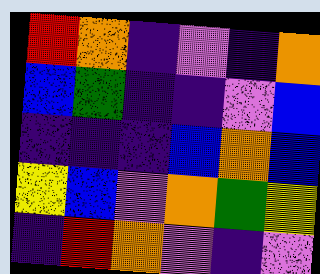[["red", "orange", "indigo", "violet", "indigo", "orange"], ["blue", "green", "indigo", "indigo", "violet", "blue"], ["indigo", "indigo", "indigo", "blue", "orange", "blue"], ["yellow", "blue", "violet", "orange", "green", "yellow"], ["indigo", "red", "orange", "violet", "indigo", "violet"]]